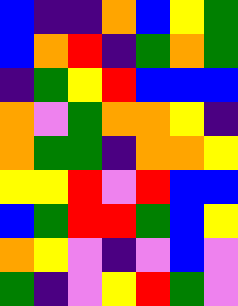[["blue", "indigo", "indigo", "orange", "blue", "yellow", "green"], ["blue", "orange", "red", "indigo", "green", "orange", "green"], ["indigo", "green", "yellow", "red", "blue", "blue", "blue"], ["orange", "violet", "green", "orange", "orange", "yellow", "indigo"], ["orange", "green", "green", "indigo", "orange", "orange", "yellow"], ["yellow", "yellow", "red", "violet", "red", "blue", "blue"], ["blue", "green", "red", "red", "green", "blue", "yellow"], ["orange", "yellow", "violet", "indigo", "violet", "blue", "violet"], ["green", "indigo", "violet", "yellow", "red", "green", "violet"]]